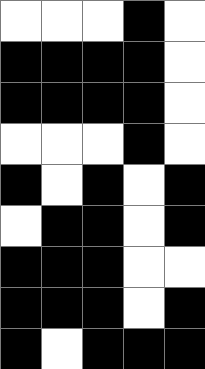[["white", "white", "white", "black", "white"], ["black", "black", "black", "black", "white"], ["black", "black", "black", "black", "white"], ["white", "white", "white", "black", "white"], ["black", "white", "black", "white", "black"], ["white", "black", "black", "white", "black"], ["black", "black", "black", "white", "white"], ["black", "black", "black", "white", "black"], ["black", "white", "black", "black", "black"]]